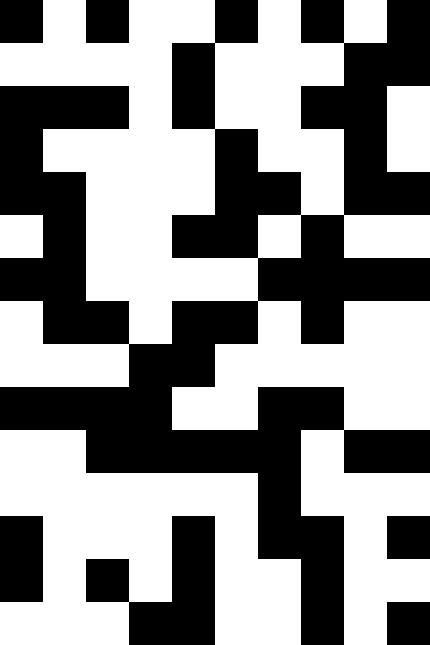[["black", "white", "black", "white", "white", "black", "white", "black", "white", "black"], ["white", "white", "white", "white", "black", "white", "white", "white", "black", "black"], ["black", "black", "black", "white", "black", "white", "white", "black", "black", "white"], ["black", "white", "white", "white", "white", "black", "white", "white", "black", "white"], ["black", "black", "white", "white", "white", "black", "black", "white", "black", "black"], ["white", "black", "white", "white", "black", "black", "white", "black", "white", "white"], ["black", "black", "white", "white", "white", "white", "black", "black", "black", "black"], ["white", "black", "black", "white", "black", "black", "white", "black", "white", "white"], ["white", "white", "white", "black", "black", "white", "white", "white", "white", "white"], ["black", "black", "black", "black", "white", "white", "black", "black", "white", "white"], ["white", "white", "black", "black", "black", "black", "black", "white", "black", "black"], ["white", "white", "white", "white", "white", "white", "black", "white", "white", "white"], ["black", "white", "white", "white", "black", "white", "black", "black", "white", "black"], ["black", "white", "black", "white", "black", "white", "white", "black", "white", "white"], ["white", "white", "white", "black", "black", "white", "white", "black", "white", "black"]]